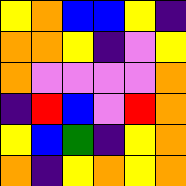[["yellow", "orange", "blue", "blue", "yellow", "indigo"], ["orange", "orange", "yellow", "indigo", "violet", "yellow"], ["orange", "violet", "violet", "violet", "violet", "orange"], ["indigo", "red", "blue", "violet", "red", "orange"], ["yellow", "blue", "green", "indigo", "yellow", "orange"], ["orange", "indigo", "yellow", "orange", "yellow", "orange"]]